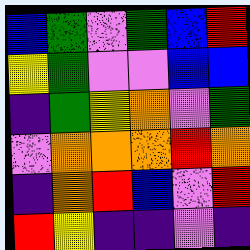[["blue", "green", "violet", "green", "blue", "red"], ["yellow", "green", "violet", "violet", "blue", "blue"], ["indigo", "green", "yellow", "orange", "violet", "green"], ["violet", "orange", "orange", "orange", "red", "orange"], ["indigo", "orange", "red", "blue", "violet", "red"], ["red", "yellow", "indigo", "indigo", "violet", "indigo"]]